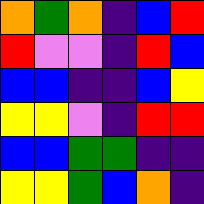[["orange", "green", "orange", "indigo", "blue", "red"], ["red", "violet", "violet", "indigo", "red", "blue"], ["blue", "blue", "indigo", "indigo", "blue", "yellow"], ["yellow", "yellow", "violet", "indigo", "red", "red"], ["blue", "blue", "green", "green", "indigo", "indigo"], ["yellow", "yellow", "green", "blue", "orange", "indigo"]]